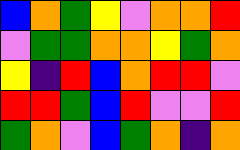[["blue", "orange", "green", "yellow", "violet", "orange", "orange", "red"], ["violet", "green", "green", "orange", "orange", "yellow", "green", "orange"], ["yellow", "indigo", "red", "blue", "orange", "red", "red", "violet"], ["red", "red", "green", "blue", "red", "violet", "violet", "red"], ["green", "orange", "violet", "blue", "green", "orange", "indigo", "orange"]]